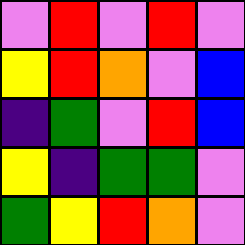[["violet", "red", "violet", "red", "violet"], ["yellow", "red", "orange", "violet", "blue"], ["indigo", "green", "violet", "red", "blue"], ["yellow", "indigo", "green", "green", "violet"], ["green", "yellow", "red", "orange", "violet"]]